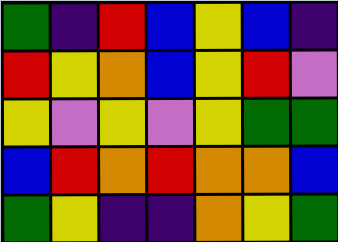[["green", "indigo", "red", "blue", "yellow", "blue", "indigo"], ["red", "yellow", "orange", "blue", "yellow", "red", "violet"], ["yellow", "violet", "yellow", "violet", "yellow", "green", "green"], ["blue", "red", "orange", "red", "orange", "orange", "blue"], ["green", "yellow", "indigo", "indigo", "orange", "yellow", "green"]]